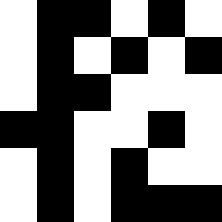[["white", "black", "black", "white", "black", "white"], ["white", "black", "white", "black", "white", "black"], ["white", "black", "black", "white", "white", "white"], ["black", "black", "white", "white", "black", "white"], ["white", "black", "white", "black", "white", "white"], ["white", "black", "white", "black", "black", "black"]]